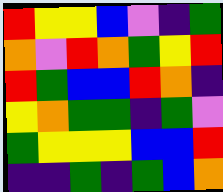[["red", "yellow", "yellow", "blue", "violet", "indigo", "green"], ["orange", "violet", "red", "orange", "green", "yellow", "red"], ["red", "green", "blue", "blue", "red", "orange", "indigo"], ["yellow", "orange", "green", "green", "indigo", "green", "violet"], ["green", "yellow", "yellow", "yellow", "blue", "blue", "red"], ["indigo", "indigo", "green", "indigo", "green", "blue", "orange"]]